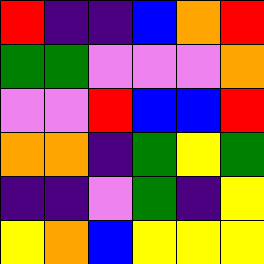[["red", "indigo", "indigo", "blue", "orange", "red"], ["green", "green", "violet", "violet", "violet", "orange"], ["violet", "violet", "red", "blue", "blue", "red"], ["orange", "orange", "indigo", "green", "yellow", "green"], ["indigo", "indigo", "violet", "green", "indigo", "yellow"], ["yellow", "orange", "blue", "yellow", "yellow", "yellow"]]